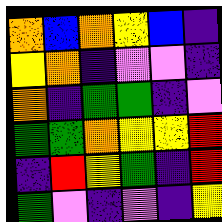[["orange", "blue", "orange", "yellow", "blue", "indigo"], ["yellow", "orange", "indigo", "violet", "violet", "indigo"], ["orange", "indigo", "green", "green", "indigo", "violet"], ["green", "green", "orange", "yellow", "yellow", "red"], ["indigo", "red", "yellow", "green", "indigo", "red"], ["green", "violet", "indigo", "violet", "indigo", "yellow"]]